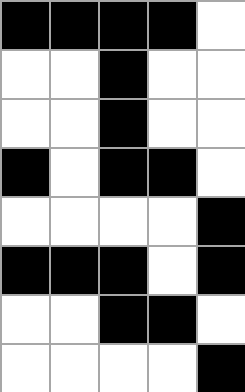[["black", "black", "black", "black", "white"], ["white", "white", "black", "white", "white"], ["white", "white", "black", "white", "white"], ["black", "white", "black", "black", "white"], ["white", "white", "white", "white", "black"], ["black", "black", "black", "white", "black"], ["white", "white", "black", "black", "white"], ["white", "white", "white", "white", "black"]]